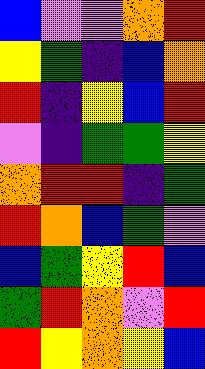[["blue", "violet", "violet", "orange", "red"], ["yellow", "green", "indigo", "blue", "orange"], ["red", "indigo", "yellow", "blue", "red"], ["violet", "indigo", "green", "green", "yellow"], ["orange", "red", "red", "indigo", "green"], ["red", "orange", "blue", "green", "violet"], ["blue", "green", "yellow", "red", "blue"], ["green", "red", "orange", "violet", "red"], ["red", "yellow", "orange", "yellow", "blue"]]